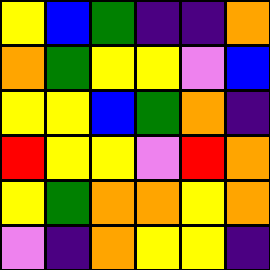[["yellow", "blue", "green", "indigo", "indigo", "orange"], ["orange", "green", "yellow", "yellow", "violet", "blue"], ["yellow", "yellow", "blue", "green", "orange", "indigo"], ["red", "yellow", "yellow", "violet", "red", "orange"], ["yellow", "green", "orange", "orange", "yellow", "orange"], ["violet", "indigo", "orange", "yellow", "yellow", "indigo"]]